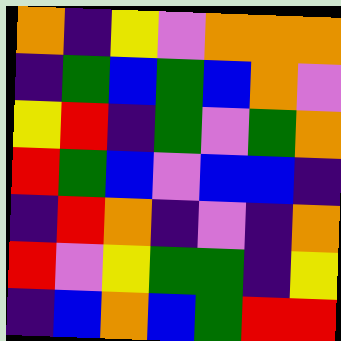[["orange", "indigo", "yellow", "violet", "orange", "orange", "orange"], ["indigo", "green", "blue", "green", "blue", "orange", "violet"], ["yellow", "red", "indigo", "green", "violet", "green", "orange"], ["red", "green", "blue", "violet", "blue", "blue", "indigo"], ["indigo", "red", "orange", "indigo", "violet", "indigo", "orange"], ["red", "violet", "yellow", "green", "green", "indigo", "yellow"], ["indigo", "blue", "orange", "blue", "green", "red", "red"]]